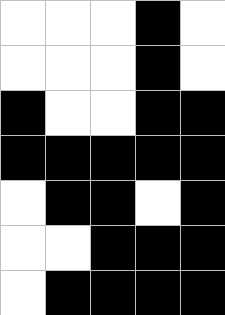[["white", "white", "white", "black", "white"], ["white", "white", "white", "black", "white"], ["black", "white", "white", "black", "black"], ["black", "black", "black", "black", "black"], ["white", "black", "black", "white", "black"], ["white", "white", "black", "black", "black"], ["white", "black", "black", "black", "black"]]